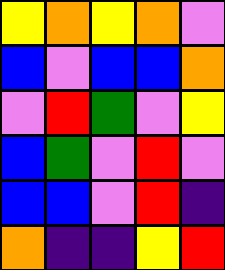[["yellow", "orange", "yellow", "orange", "violet"], ["blue", "violet", "blue", "blue", "orange"], ["violet", "red", "green", "violet", "yellow"], ["blue", "green", "violet", "red", "violet"], ["blue", "blue", "violet", "red", "indigo"], ["orange", "indigo", "indigo", "yellow", "red"]]